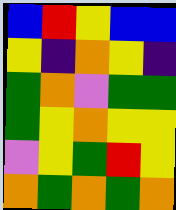[["blue", "red", "yellow", "blue", "blue"], ["yellow", "indigo", "orange", "yellow", "indigo"], ["green", "orange", "violet", "green", "green"], ["green", "yellow", "orange", "yellow", "yellow"], ["violet", "yellow", "green", "red", "yellow"], ["orange", "green", "orange", "green", "orange"]]